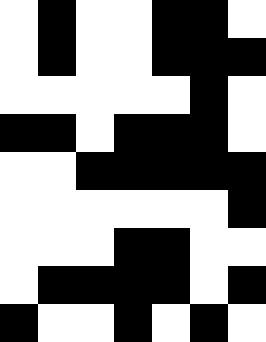[["white", "black", "white", "white", "black", "black", "white"], ["white", "black", "white", "white", "black", "black", "black"], ["white", "white", "white", "white", "white", "black", "white"], ["black", "black", "white", "black", "black", "black", "white"], ["white", "white", "black", "black", "black", "black", "black"], ["white", "white", "white", "white", "white", "white", "black"], ["white", "white", "white", "black", "black", "white", "white"], ["white", "black", "black", "black", "black", "white", "black"], ["black", "white", "white", "black", "white", "black", "white"]]